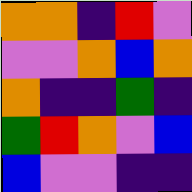[["orange", "orange", "indigo", "red", "violet"], ["violet", "violet", "orange", "blue", "orange"], ["orange", "indigo", "indigo", "green", "indigo"], ["green", "red", "orange", "violet", "blue"], ["blue", "violet", "violet", "indigo", "indigo"]]